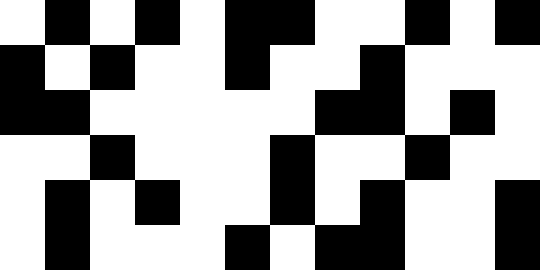[["white", "black", "white", "black", "white", "black", "black", "white", "white", "black", "white", "black"], ["black", "white", "black", "white", "white", "black", "white", "white", "black", "white", "white", "white"], ["black", "black", "white", "white", "white", "white", "white", "black", "black", "white", "black", "white"], ["white", "white", "black", "white", "white", "white", "black", "white", "white", "black", "white", "white"], ["white", "black", "white", "black", "white", "white", "black", "white", "black", "white", "white", "black"], ["white", "black", "white", "white", "white", "black", "white", "black", "black", "white", "white", "black"]]